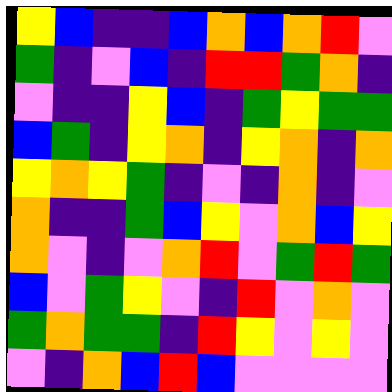[["yellow", "blue", "indigo", "indigo", "blue", "orange", "blue", "orange", "red", "violet"], ["green", "indigo", "violet", "blue", "indigo", "red", "red", "green", "orange", "indigo"], ["violet", "indigo", "indigo", "yellow", "blue", "indigo", "green", "yellow", "green", "green"], ["blue", "green", "indigo", "yellow", "orange", "indigo", "yellow", "orange", "indigo", "orange"], ["yellow", "orange", "yellow", "green", "indigo", "violet", "indigo", "orange", "indigo", "violet"], ["orange", "indigo", "indigo", "green", "blue", "yellow", "violet", "orange", "blue", "yellow"], ["orange", "violet", "indigo", "violet", "orange", "red", "violet", "green", "red", "green"], ["blue", "violet", "green", "yellow", "violet", "indigo", "red", "violet", "orange", "violet"], ["green", "orange", "green", "green", "indigo", "red", "yellow", "violet", "yellow", "violet"], ["violet", "indigo", "orange", "blue", "red", "blue", "violet", "violet", "violet", "violet"]]